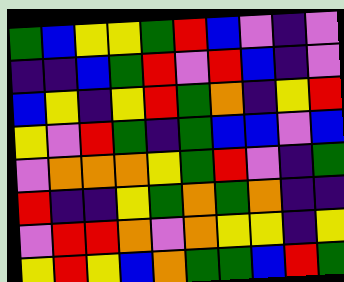[["green", "blue", "yellow", "yellow", "green", "red", "blue", "violet", "indigo", "violet"], ["indigo", "indigo", "blue", "green", "red", "violet", "red", "blue", "indigo", "violet"], ["blue", "yellow", "indigo", "yellow", "red", "green", "orange", "indigo", "yellow", "red"], ["yellow", "violet", "red", "green", "indigo", "green", "blue", "blue", "violet", "blue"], ["violet", "orange", "orange", "orange", "yellow", "green", "red", "violet", "indigo", "green"], ["red", "indigo", "indigo", "yellow", "green", "orange", "green", "orange", "indigo", "indigo"], ["violet", "red", "red", "orange", "violet", "orange", "yellow", "yellow", "indigo", "yellow"], ["yellow", "red", "yellow", "blue", "orange", "green", "green", "blue", "red", "green"]]